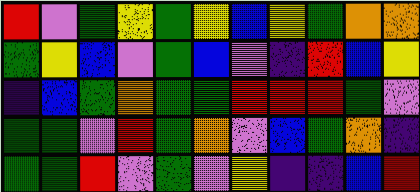[["red", "violet", "green", "yellow", "green", "yellow", "blue", "yellow", "green", "orange", "orange"], ["green", "yellow", "blue", "violet", "green", "blue", "violet", "indigo", "red", "blue", "yellow"], ["indigo", "blue", "green", "orange", "green", "green", "red", "red", "red", "green", "violet"], ["green", "green", "violet", "red", "green", "orange", "violet", "blue", "green", "orange", "indigo"], ["green", "green", "red", "violet", "green", "violet", "yellow", "indigo", "indigo", "blue", "red"]]